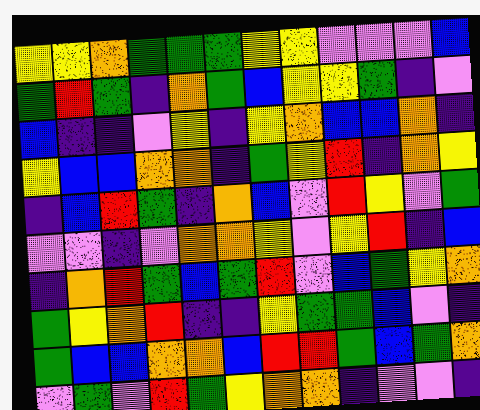[["yellow", "yellow", "orange", "green", "green", "green", "yellow", "yellow", "violet", "violet", "violet", "blue"], ["green", "red", "green", "indigo", "orange", "green", "blue", "yellow", "yellow", "green", "indigo", "violet"], ["blue", "indigo", "indigo", "violet", "yellow", "indigo", "yellow", "orange", "blue", "blue", "orange", "indigo"], ["yellow", "blue", "blue", "orange", "orange", "indigo", "green", "yellow", "red", "indigo", "orange", "yellow"], ["indigo", "blue", "red", "green", "indigo", "orange", "blue", "violet", "red", "yellow", "violet", "green"], ["violet", "violet", "indigo", "violet", "orange", "orange", "yellow", "violet", "yellow", "red", "indigo", "blue"], ["indigo", "orange", "red", "green", "blue", "green", "red", "violet", "blue", "green", "yellow", "orange"], ["green", "yellow", "orange", "red", "indigo", "indigo", "yellow", "green", "green", "blue", "violet", "indigo"], ["green", "blue", "blue", "orange", "orange", "blue", "red", "red", "green", "blue", "green", "orange"], ["violet", "green", "violet", "red", "green", "yellow", "orange", "orange", "indigo", "violet", "violet", "indigo"]]